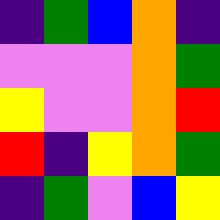[["indigo", "green", "blue", "orange", "indigo"], ["violet", "violet", "violet", "orange", "green"], ["yellow", "violet", "violet", "orange", "red"], ["red", "indigo", "yellow", "orange", "green"], ["indigo", "green", "violet", "blue", "yellow"]]